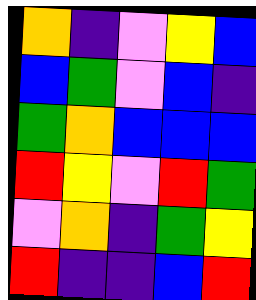[["orange", "indigo", "violet", "yellow", "blue"], ["blue", "green", "violet", "blue", "indigo"], ["green", "orange", "blue", "blue", "blue"], ["red", "yellow", "violet", "red", "green"], ["violet", "orange", "indigo", "green", "yellow"], ["red", "indigo", "indigo", "blue", "red"]]